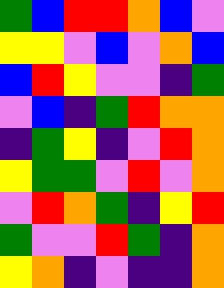[["green", "blue", "red", "red", "orange", "blue", "violet"], ["yellow", "yellow", "violet", "blue", "violet", "orange", "blue"], ["blue", "red", "yellow", "violet", "violet", "indigo", "green"], ["violet", "blue", "indigo", "green", "red", "orange", "orange"], ["indigo", "green", "yellow", "indigo", "violet", "red", "orange"], ["yellow", "green", "green", "violet", "red", "violet", "orange"], ["violet", "red", "orange", "green", "indigo", "yellow", "red"], ["green", "violet", "violet", "red", "green", "indigo", "orange"], ["yellow", "orange", "indigo", "violet", "indigo", "indigo", "orange"]]